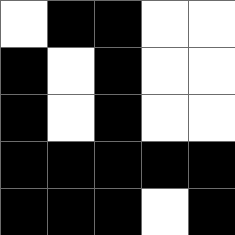[["white", "black", "black", "white", "white"], ["black", "white", "black", "white", "white"], ["black", "white", "black", "white", "white"], ["black", "black", "black", "black", "black"], ["black", "black", "black", "white", "black"]]